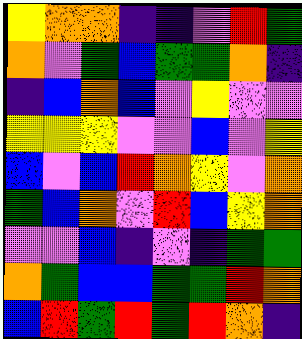[["yellow", "orange", "orange", "indigo", "indigo", "violet", "red", "green"], ["orange", "violet", "green", "blue", "green", "green", "orange", "indigo"], ["indigo", "blue", "orange", "blue", "violet", "yellow", "violet", "violet"], ["yellow", "yellow", "yellow", "violet", "violet", "blue", "violet", "yellow"], ["blue", "violet", "blue", "red", "orange", "yellow", "violet", "orange"], ["green", "blue", "orange", "violet", "red", "blue", "yellow", "orange"], ["violet", "violet", "blue", "indigo", "violet", "indigo", "green", "green"], ["orange", "green", "blue", "blue", "green", "green", "red", "orange"], ["blue", "red", "green", "red", "green", "red", "orange", "indigo"]]